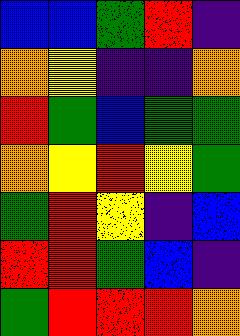[["blue", "blue", "green", "red", "indigo"], ["orange", "yellow", "indigo", "indigo", "orange"], ["red", "green", "blue", "green", "green"], ["orange", "yellow", "red", "yellow", "green"], ["green", "red", "yellow", "indigo", "blue"], ["red", "red", "green", "blue", "indigo"], ["green", "red", "red", "red", "orange"]]